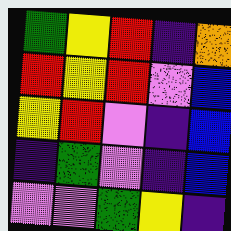[["green", "yellow", "red", "indigo", "orange"], ["red", "yellow", "red", "violet", "blue"], ["yellow", "red", "violet", "indigo", "blue"], ["indigo", "green", "violet", "indigo", "blue"], ["violet", "violet", "green", "yellow", "indigo"]]